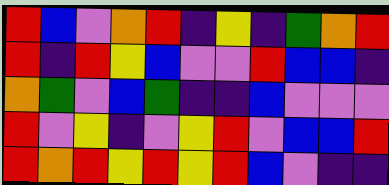[["red", "blue", "violet", "orange", "red", "indigo", "yellow", "indigo", "green", "orange", "red"], ["red", "indigo", "red", "yellow", "blue", "violet", "violet", "red", "blue", "blue", "indigo"], ["orange", "green", "violet", "blue", "green", "indigo", "indigo", "blue", "violet", "violet", "violet"], ["red", "violet", "yellow", "indigo", "violet", "yellow", "red", "violet", "blue", "blue", "red"], ["red", "orange", "red", "yellow", "red", "yellow", "red", "blue", "violet", "indigo", "indigo"]]